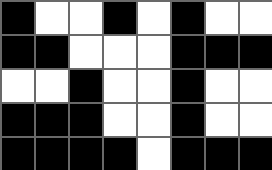[["black", "white", "white", "black", "white", "black", "white", "white"], ["black", "black", "white", "white", "white", "black", "black", "black"], ["white", "white", "black", "white", "white", "black", "white", "white"], ["black", "black", "black", "white", "white", "black", "white", "white"], ["black", "black", "black", "black", "white", "black", "black", "black"]]